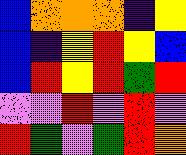[["blue", "orange", "orange", "orange", "indigo", "yellow"], ["blue", "indigo", "yellow", "red", "yellow", "blue"], ["blue", "red", "yellow", "red", "green", "red"], ["violet", "violet", "red", "violet", "red", "violet"], ["red", "green", "violet", "green", "red", "orange"]]